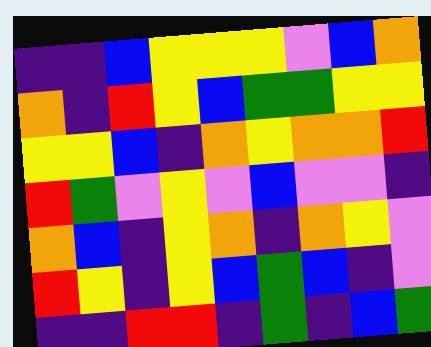[["indigo", "indigo", "blue", "yellow", "yellow", "yellow", "violet", "blue", "orange"], ["orange", "indigo", "red", "yellow", "blue", "green", "green", "yellow", "yellow"], ["yellow", "yellow", "blue", "indigo", "orange", "yellow", "orange", "orange", "red"], ["red", "green", "violet", "yellow", "violet", "blue", "violet", "violet", "indigo"], ["orange", "blue", "indigo", "yellow", "orange", "indigo", "orange", "yellow", "violet"], ["red", "yellow", "indigo", "yellow", "blue", "green", "blue", "indigo", "violet"], ["indigo", "indigo", "red", "red", "indigo", "green", "indigo", "blue", "green"]]